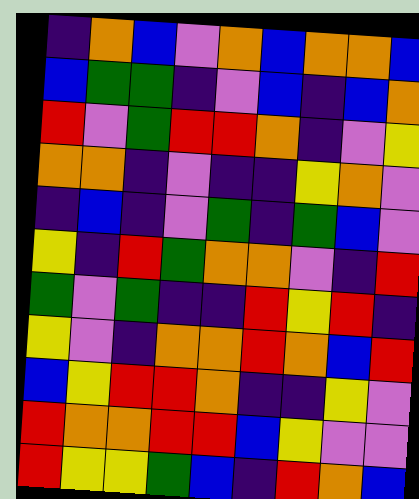[["indigo", "orange", "blue", "violet", "orange", "blue", "orange", "orange", "blue"], ["blue", "green", "green", "indigo", "violet", "blue", "indigo", "blue", "orange"], ["red", "violet", "green", "red", "red", "orange", "indigo", "violet", "yellow"], ["orange", "orange", "indigo", "violet", "indigo", "indigo", "yellow", "orange", "violet"], ["indigo", "blue", "indigo", "violet", "green", "indigo", "green", "blue", "violet"], ["yellow", "indigo", "red", "green", "orange", "orange", "violet", "indigo", "red"], ["green", "violet", "green", "indigo", "indigo", "red", "yellow", "red", "indigo"], ["yellow", "violet", "indigo", "orange", "orange", "red", "orange", "blue", "red"], ["blue", "yellow", "red", "red", "orange", "indigo", "indigo", "yellow", "violet"], ["red", "orange", "orange", "red", "red", "blue", "yellow", "violet", "violet"], ["red", "yellow", "yellow", "green", "blue", "indigo", "red", "orange", "blue"]]